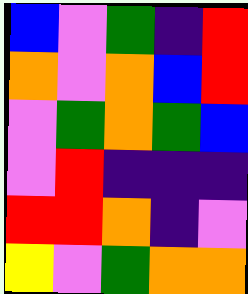[["blue", "violet", "green", "indigo", "red"], ["orange", "violet", "orange", "blue", "red"], ["violet", "green", "orange", "green", "blue"], ["violet", "red", "indigo", "indigo", "indigo"], ["red", "red", "orange", "indigo", "violet"], ["yellow", "violet", "green", "orange", "orange"]]